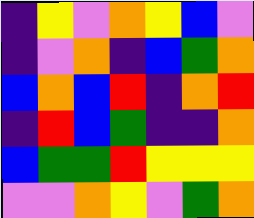[["indigo", "yellow", "violet", "orange", "yellow", "blue", "violet"], ["indigo", "violet", "orange", "indigo", "blue", "green", "orange"], ["blue", "orange", "blue", "red", "indigo", "orange", "red"], ["indigo", "red", "blue", "green", "indigo", "indigo", "orange"], ["blue", "green", "green", "red", "yellow", "yellow", "yellow"], ["violet", "violet", "orange", "yellow", "violet", "green", "orange"]]